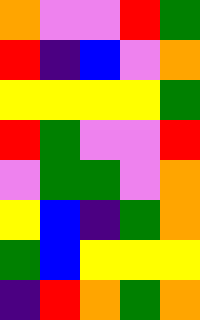[["orange", "violet", "violet", "red", "green"], ["red", "indigo", "blue", "violet", "orange"], ["yellow", "yellow", "yellow", "yellow", "green"], ["red", "green", "violet", "violet", "red"], ["violet", "green", "green", "violet", "orange"], ["yellow", "blue", "indigo", "green", "orange"], ["green", "blue", "yellow", "yellow", "yellow"], ["indigo", "red", "orange", "green", "orange"]]